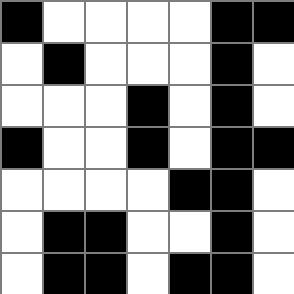[["black", "white", "white", "white", "white", "black", "black"], ["white", "black", "white", "white", "white", "black", "white"], ["white", "white", "white", "black", "white", "black", "white"], ["black", "white", "white", "black", "white", "black", "black"], ["white", "white", "white", "white", "black", "black", "white"], ["white", "black", "black", "white", "white", "black", "white"], ["white", "black", "black", "white", "black", "black", "white"]]